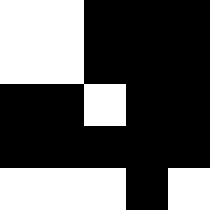[["white", "white", "black", "black", "black"], ["white", "white", "black", "black", "black"], ["black", "black", "white", "black", "black"], ["black", "black", "black", "black", "black"], ["white", "white", "white", "black", "white"]]